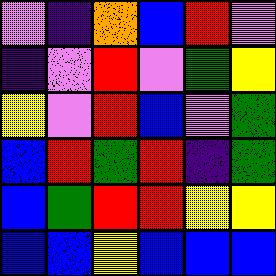[["violet", "indigo", "orange", "blue", "red", "violet"], ["indigo", "violet", "red", "violet", "green", "yellow"], ["yellow", "violet", "red", "blue", "violet", "green"], ["blue", "red", "green", "red", "indigo", "green"], ["blue", "green", "red", "red", "yellow", "yellow"], ["blue", "blue", "yellow", "blue", "blue", "blue"]]